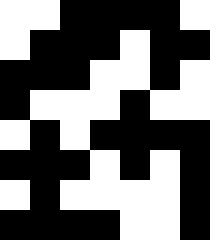[["white", "white", "black", "black", "black", "black", "white"], ["white", "black", "black", "black", "white", "black", "black"], ["black", "black", "black", "white", "white", "black", "white"], ["black", "white", "white", "white", "black", "white", "white"], ["white", "black", "white", "black", "black", "black", "black"], ["black", "black", "black", "white", "black", "white", "black"], ["white", "black", "white", "white", "white", "white", "black"], ["black", "black", "black", "black", "white", "white", "black"]]